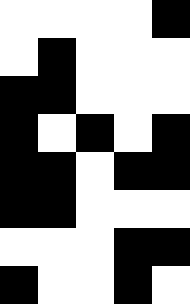[["white", "white", "white", "white", "black"], ["white", "black", "white", "white", "white"], ["black", "black", "white", "white", "white"], ["black", "white", "black", "white", "black"], ["black", "black", "white", "black", "black"], ["black", "black", "white", "white", "white"], ["white", "white", "white", "black", "black"], ["black", "white", "white", "black", "white"]]